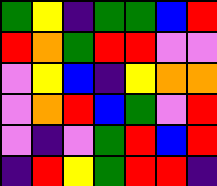[["green", "yellow", "indigo", "green", "green", "blue", "red"], ["red", "orange", "green", "red", "red", "violet", "violet"], ["violet", "yellow", "blue", "indigo", "yellow", "orange", "orange"], ["violet", "orange", "red", "blue", "green", "violet", "red"], ["violet", "indigo", "violet", "green", "red", "blue", "red"], ["indigo", "red", "yellow", "green", "red", "red", "indigo"]]